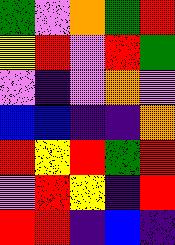[["green", "violet", "orange", "green", "red"], ["yellow", "red", "violet", "red", "green"], ["violet", "indigo", "violet", "orange", "violet"], ["blue", "blue", "indigo", "indigo", "orange"], ["red", "yellow", "red", "green", "red"], ["violet", "red", "yellow", "indigo", "red"], ["red", "red", "indigo", "blue", "indigo"]]